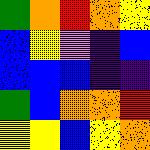[["green", "orange", "red", "orange", "yellow"], ["blue", "yellow", "violet", "indigo", "blue"], ["blue", "blue", "blue", "indigo", "indigo"], ["green", "blue", "orange", "orange", "red"], ["yellow", "yellow", "blue", "yellow", "orange"]]